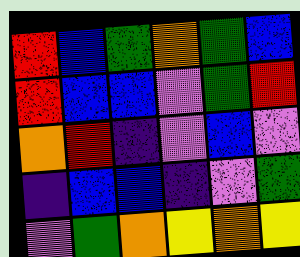[["red", "blue", "green", "orange", "green", "blue"], ["red", "blue", "blue", "violet", "green", "red"], ["orange", "red", "indigo", "violet", "blue", "violet"], ["indigo", "blue", "blue", "indigo", "violet", "green"], ["violet", "green", "orange", "yellow", "orange", "yellow"]]